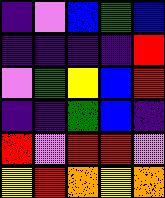[["indigo", "violet", "blue", "green", "blue"], ["indigo", "indigo", "indigo", "indigo", "red"], ["violet", "green", "yellow", "blue", "red"], ["indigo", "indigo", "green", "blue", "indigo"], ["red", "violet", "red", "red", "violet"], ["yellow", "red", "orange", "yellow", "orange"]]